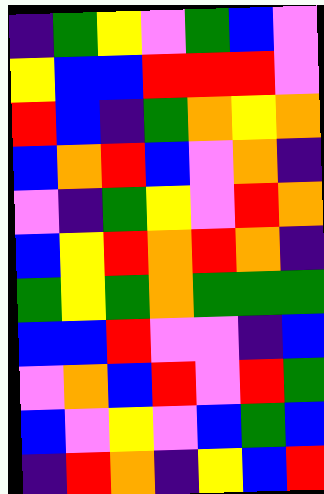[["indigo", "green", "yellow", "violet", "green", "blue", "violet"], ["yellow", "blue", "blue", "red", "red", "red", "violet"], ["red", "blue", "indigo", "green", "orange", "yellow", "orange"], ["blue", "orange", "red", "blue", "violet", "orange", "indigo"], ["violet", "indigo", "green", "yellow", "violet", "red", "orange"], ["blue", "yellow", "red", "orange", "red", "orange", "indigo"], ["green", "yellow", "green", "orange", "green", "green", "green"], ["blue", "blue", "red", "violet", "violet", "indigo", "blue"], ["violet", "orange", "blue", "red", "violet", "red", "green"], ["blue", "violet", "yellow", "violet", "blue", "green", "blue"], ["indigo", "red", "orange", "indigo", "yellow", "blue", "red"]]